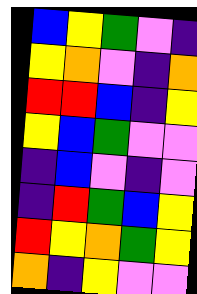[["blue", "yellow", "green", "violet", "indigo"], ["yellow", "orange", "violet", "indigo", "orange"], ["red", "red", "blue", "indigo", "yellow"], ["yellow", "blue", "green", "violet", "violet"], ["indigo", "blue", "violet", "indigo", "violet"], ["indigo", "red", "green", "blue", "yellow"], ["red", "yellow", "orange", "green", "yellow"], ["orange", "indigo", "yellow", "violet", "violet"]]